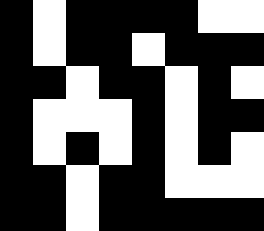[["black", "white", "black", "black", "black", "black", "white", "white"], ["black", "white", "black", "black", "white", "black", "black", "black"], ["black", "black", "white", "black", "black", "white", "black", "white"], ["black", "white", "white", "white", "black", "white", "black", "black"], ["black", "white", "black", "white", "black", "white", "black", "white"], ["black", "black", "white", "black", "black", "white", "white", "white"], ["black", "black", "white", "black", "black", "black", "black", "black"]]